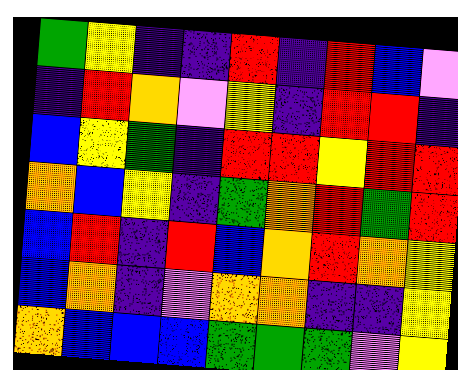[["green", "yellow", "indigo", "indigo", "red", "indigo", "red", "blue", "violet"], ["indigo", "red", "orange", "violet", "yellow", "indigo", "red", "red", "indigo"], ["blue", "yellow", "green", "indigo", "red", "red", "yellow", "red", "red"], ["orange", "blue", "yellow", "indigo", "green", "orange", "red", "green", "red"], ["blue", "red", "indigo", "red", "blue", "orange", "red", "orange", "yellow"], ["blue", "orange", "indigo", "violet", "orange", "orange", "indigo", "indigo", "yellow"], ["orange", "blue", "blue", "blue", "green", "green", "green", "violet", "yellow"]]